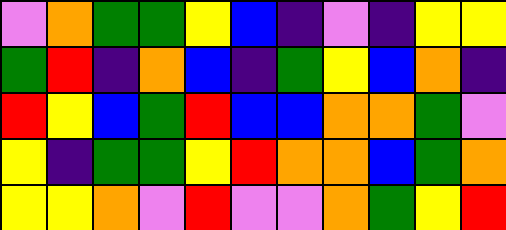[["violet", "orange", "green", "green", "yellow", "blue", "indigo", "violet", "indigo", "yellow", "yellow"], ["green", "red", "indigo", "orange", "blue", "indigo", "green", "yellow", "blue", "orange", "indigo"], ["red", "yellow", "blue", "green", "red", "blue", "blue", "orange", "orange", "green", "violet"], ["yellow", "indigo", "green", "green", "yellow", "red", "orange", "orange", "blue", "green", "orange"], ["yellow", "yellow", "orange", "violet", "red", "violet", "violet", "orange", "green", "yellow", "red"]]